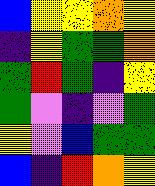[["blue", "yellow", "yellow", "orange", "yellow"], ["indigo", "yellow", "green", "green", "orange"], ["green", "red", "green", "indigo", "yellow"], ["green", "violet", "indigo", "violet", "green"], ["yellow", "violet", "blue", "green", "green"], ["blue", "indigo", "red", "orange", "yellow"]]